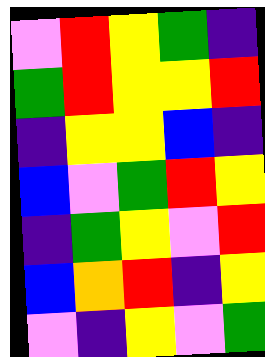[["violet", "red", "yellow", "green", "indigo"], ["green", "red", "yellow", "yellow", "red"], ["indigo", "yellow", "yellow", "blue", "indigo"], ["blue", "violet", "green", "red", "yellow"], ["indigo", "green", "yellow", "violet", "red"], ["blue", "orange", "red", "indigo", "yellow"], ["violet", "indigo", "yellow", "violet", "green"]]